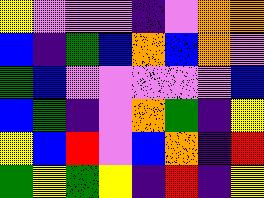[["yellow", "violet", "violet", "violet", "indigo", "violet", "orange", "orange"], ["blue", "indigo", "green", "blue", "orange", "blue", "orange", "violet"], ["green", "blue", "violet", "violet", "violet", "violet", "violet", "blue"], ["blue", "green", "indigo", "violet", "orange", "green", "indigo", "yellow"], ["yellow", "blue", "red", "violet", "blue", "orange", "indigo", "red"], ["green", "yellow", "green", "yellow", "indigo", "red", "indigo", "yellow"]]